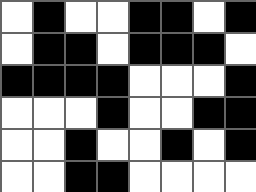[["white", "black", "white", "white", "black", "black", "white", "black"], ["white", "black", "black", "white", "black", "black", "black", "white"], ["black", "black", "black", "black", "white", "white", "white", "black"], ["white", "white", "white", "black", "white", "white", "black", "black"], ["white", "white", "black", "white", "white", "black", "white", "black"], ["white", "white", "black", "black", "white", "white", "white", "white"]]